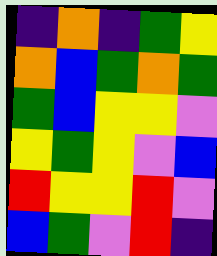[["indigo", "orange", "indigo", "green", "yellow"], ["orange", "blue", "green", "orange", "green"], ["green", "blue", "yellow", "yellow", "violet"], ["yellow", "green", "yellow", "violet", "blue"], ["red", "yellow", "yellow", "red", "violet"], ["blue", "green", "violet", "red", "indigo"]]